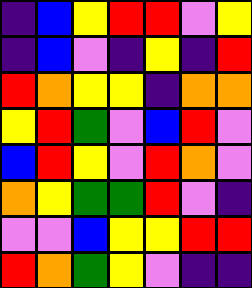[["indigo", "blue", "yellow", "red", "red", "violet", "yellow"], ["indigo", "blue", "violet", "indigo", "yellow", "indigo", "red"], ["red", "orange", "yellow", "yellow", "indigo", "orange", "orange"], ["yellow", "red", "green", "violet", "blue", "red", "violet"], ["blue", "red", "yellow", "violet", "red", "orange", "violet"], ["orange", "yellow", "green", "green", "red", "violet", "indigo"], ["violet", "violet", "blue", "yellow", "yellow", "red", "red"], ["red", "orange", "green", "yellow", "violet", "indigo", "indigo"]]